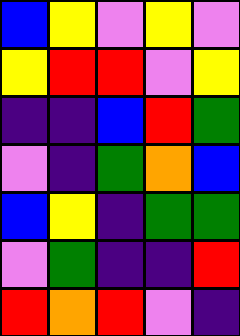[["blue", "yellow", "violet", "yellow", "violet"], ["yellow", "red", "red", "violet", "yellow"], ["indigo", "indigo", "blue", "red", "green"], ["violet", "indigo", "green", "orange", "blue"], ["blue", "yellow", "indigo", "green", "green"], ["violet", "green", "indigo", "indigo", "red"], ["red", "orange", "red", "violet", "indigo"]]